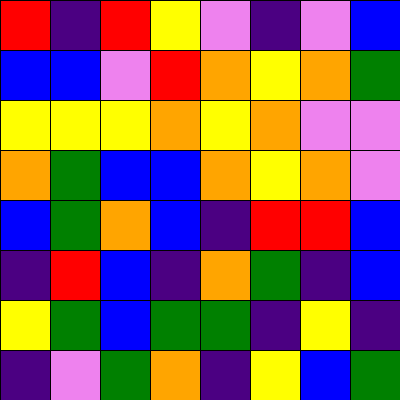[["red", "indigo", "red", "yellow", "violet", "indigo", "violet", "blue"], ["blue", "blue", "violet", "red", "orange", "yellow", "orange", "green"], ["yellow", "yellow", "yellow", "orange", "yellow", "orange", "violet", "violet"], ["orange", "green", "blue", "blue", "orange", "yellow", "orange", "violet"], ["blue", "green", "orange", "blue", "indigo", "red", "red", "blue"], ["indigo", "red", "blue", "indigo", "orange", "green", "indigo", "blue"], ["yellow", "green", "blue", "green", "green", "indigo", "yellow", "indigo"], ["indigo", "violet", "green", "orange", "indigo", "yellow", "blue", "green"]]